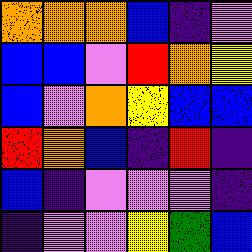[["orange", "orange", "orange", "blue", "indigo", "violet"], ["blue", "blue", "violet", "red", "orange", "yellow"], ["blue", "violet", "orange", "yellow", "blue", "blue"], ["red", "orange", "blue", "indigo", "red", "indigo"], ["blue", "indigo", "violet", "violet", "violet", "indigo"], ["indigo", "violet", "violet", "yellow", "green", "blue"]]